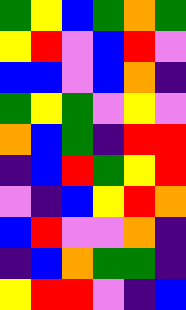[["green", "yellow", "blue", "green", "orange", "green"], ["yellow", "red", "violet", "blue", "red", "violet"], ["blue", "blue", "violet", "blue", "orange", "indigo"], ["green", "yellow", "green", "violet", "yellow", "violet"], ["orange", "blue", "green", "indigo", "red", "red"], ["indigo", "blue", "red", "green", "yellow", "red"], ["violet", "indigo", "blue", "yellow", "red", "orange"], ["blue", "red", "violet", "violet", "orange", "indigo"], ["indigo", "blue", "orange", "green", "green", "indigo"], ["yellow", "red", "red", "violet", "indigo", "blue"]]